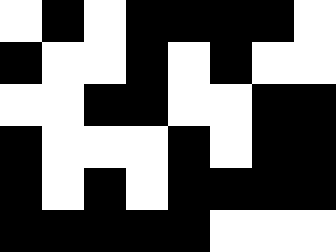[["white", "black", "white", "black", "black", "black", "black", "white"], ["black", "white", "white", "black", "white", "black", "white", "white"], ["white", "white", "black", "black", "white", "white", "black", "black"], ["black", "white", "white", "white", "black", "white", "black", "black"], ["black", "white", "black", "white", "black", "black", "black", "black"], ["black", "black", "black", "black", "black", "white", "white", "white"]]